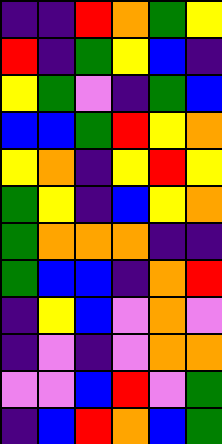[["indigo", "indigo", "red", "orange", "green", "yellow"], ["red", "indigo", "green", "yellow", "blue", "indigo"], ["yellow", "green", "violet", "indigo", "green", "blue"], ["blue", "blue", "green", "red", "yellow", "orange"], ["yellow", "orange", "indigo", "yellow", "red", "yellow"], ["green", "yellow", "indigo", "blue", "yellow", "orange"], ["green", "orange", "orange", "orange", "indigo", "indigo"], ["green", "blue", "blue", "indigo", "orange", "red"], ["indigo", "yellow", "blue", "violet", "orange", "violet"], ["indigo", "violet", "indigo", "violet", "orange", "orange"], ["violet", "violet", "blue", "red", "violet", "green"], ["indigo", "blue", "red", "orange", "blue", "green"]]